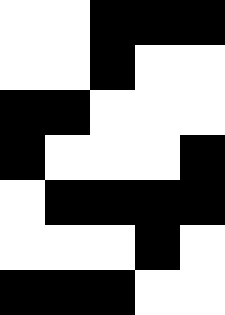[["white", "white", "black", "black", "black"], ["white", "white", "black", "white", "white"], ["black", "black", "white", "white", "white"], ["black", "white", "white", "white", "black"], ["white", "black", "black", "black", "black"], ["white", "white", "white", "black", "white"], ["black", "black", "black", "white", "white"]]